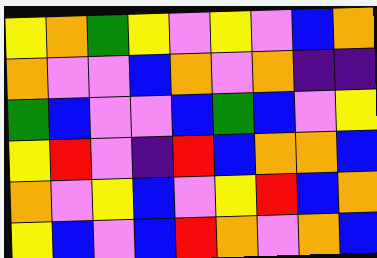[["yellow", "orange", "green", "yellow", "violet", "yellow", "violet", "blue", "orange"], ["orange", "violet", "violet", "blue", "orange", "violet", "orange", "indigo", "indigo"], ["green", "blue", "violet", "violet", "blue", "green", "blue", "violet", "yellow"], ["yellow", "red", "violet", "indigo", "red", "blue", "orange", "orange", "blue"], ["orange", "violet", "yellow", "blue", "violet", "yellow", "red", "blue", "orange"], ["yellow", "blue", "violet", "blue", "red", "orange", "violet", "orange", "blue"]]